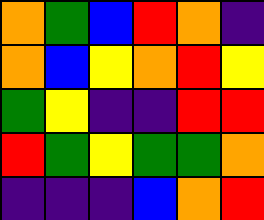[["orange", "green", "blue", "red", "orange", "indigo"], ["orange", "blue", "yellow", "orange", "red", "yellow"], ["green", "yellow", "indigo", "indigo", "red", "red"], ["red", "green", "yellow", "green", "green", "orange"], ["indigo", "indigo", "indigo", "blue", "orange", "red"]]